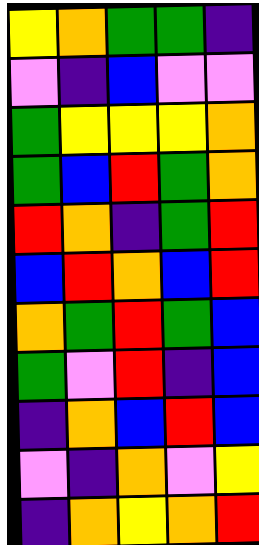[["yellow", "orange", "green", "green", "indigo"], ["violet", "indigo", "blue", "violet", "violet"], ["green", "yellow", "yellow", "yellow", "orange"], ["green", "blue", "red", "green", "orange"], ["red", "orange", "indigo", "green", "red"], ["blue", "red", "orange", "blue", "red"], ["orange", "green", "red", "green", "blue"], ["green", "violet", "red", "indigo", "blue"], ["indigo", "orange", "blue", "red", "blue"], ["violet", "indigo", "orange", "violet", "yellow"], ["indigo", "orange", "yellow", "orange", "red"]]